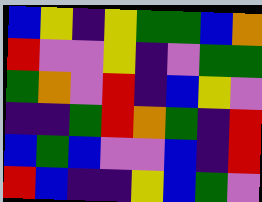[["blue", "yellow", "indigo", "yellow", "green", "green", "blue", "orange"], ["red", "violet", "violet", "yellow", "indigo", "violet", "green", "green"], ["green", "orange", "violet", "red", "indigo", "blue", "yellow", "violet"], ["indigo", "indigo", "green", "red", "orange", "green", "indigo", "red"], ["blue", "green", "blue", "violet", "violet", "blue", "indigo", "red"], ["red", "blue", "indigo", "indigo", "yellow", "blue", "green", "violet"]]